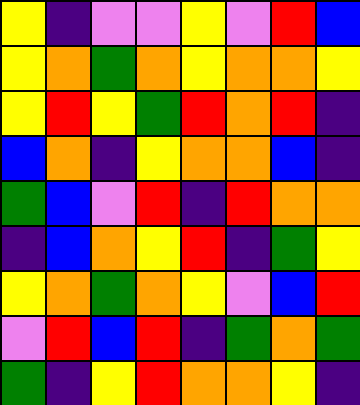[["yellow", "indigo", "violet", "violet", "yellow", "violet", "red", "blue"], ["yellow", "orange", "green", "orange", "yellow", "orange", "orange", "yellow"], ["yellow", "red", "yellow", "green", "red", "orange", "red", "indigo"], ["blue", "orange", "indigo", "yellow", "orange", "orange", "blue", "indigo"], ["green", "blue", "violet", "red", "indigo", "red", "orange", "orange"], ["indigo", "blue", "orange", "yellow", "red", "indigo", "green", "yellow"], ["yellow", "orange", "green", "orange", "yellow", "violet", "blue", "red"], ["violet", "red", "blue", "red", "indigo", "green", "orange", "green"], ["green", "indigo", "yellow", "red", "orange", "orange", "yellow", "indigo"]]